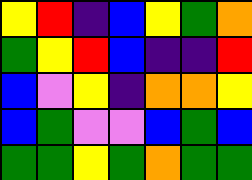[["yellow", "red", "indigo", "blue", "yellow", "green", "orange"], ["green", "yellow", "red", "blue", "indigo", "indigo", "red"], ["blue", "violet", "yellow", "indigo", "orange", "orange", "yellow"], ["blue", "green", "violet", "violet", "blue", "green", "blue"], ["green", "green", "yellow", "green", "orange", "green", "green"]]